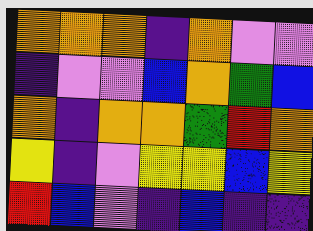[["orange", "orange", "orange", "indigo", "orange", "violet", "violet"], ["indigo", "violet", "violet", "blue", "orange", "green", "blue"], ["orange", "indigo", "orange", "orange", "green", "red", "orange"], ["yellow", "indigo", "violet", "yellow", "yellow", "blue", "yellow"], ["red", "blue", "violet", "indigo", "blue", "indigo", "indigo"]]